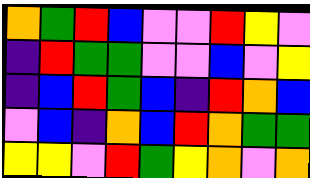[["orange", "green", "red", "blue", "violet", "violet", "red", "yellow", "violet"], ["indigo", "red", "green", "green", "violet", "violet", "blue", "violet", "yellow"], ["indigo", "blue", "red", "green", "blue", "indigo", "red", "orange", "blue"], ["violet", "blue", "indigo", "orange", "blue", "red", "orange", "green", "green"], ["yellow", "yellow", "violet", "red", "green", "yellow", "orange", "violet", "orange"]]